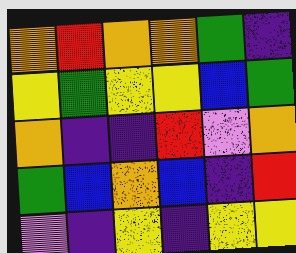[["orange", "red", "orange", "orange", "green", "indigo"], ["yellow", "green", "yellow", "yellow", "blue", "green"], ["orange", "indigo", "indigo", "red", "violet", "orange"], ["green", "blue", "orange", "blue", "indigo", "red"], ["violet", "indigo", "yellow", "indigo", "yellow", "yellow"]]